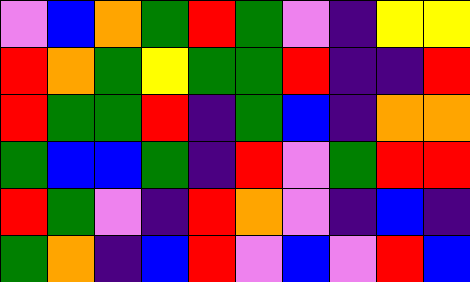[["violet", "blue", "orange", "green", "red", "green", "violet", "indigo", "yellow", "yellow"], ["red", "orange", "green", "yellow", "green", "green", "red", "indigo", "indigo", "red"], ["red", "green", "green", "red", "indigo", "green", "blue", "indigo", "orange", "orange"], ["green", "blue", "blue", "green", "indigo", "red", "violet", "green", "red", "red"], ["red", "green", "violet", "indigo", "red", "orange", "violet", "indigo", "blue", "indigo"], ["green", "orange", "indigo", "blue", "red", "violet", "blue", "violet", "red", "blue"]]